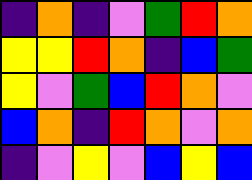[["indigo", "orange", "indigo", "violet", "green", "red", "orange"], ["yellow", "yellow", "red", "orange", "indigo", "blue", "green"], ["yellow", "violet", "green", "blue", "red", "orange", "violet"], ["blue", "orange", "indigo", "red", "orange", "violet", "orange"], ["indigo", "violet", "yellow", "violet", "blue", "yellow", "blue"]]